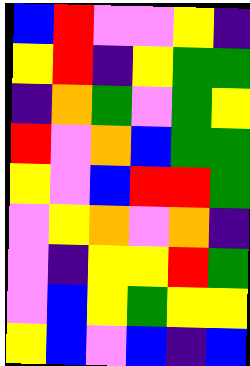[["blue", "red", "violet", "violet", "yellow", "indigo"], ["yellow", "red", "indigo", "yellow", "green", "green"], ["indigo", "orange", "green", "violet", "green", "yellow"], ["red", "violet", "orange", "blue", "green", "green"], ["yellow", "violet", "blue", "red", "red", "green"], ["violet", "yellow", "orange", "violet", "orange", "indigo"], ["violet", "indigo", "yellow", "yellow", "red", "green"], ["violet", "blue", "yellow", "green", "yellow", "yellow"], ["yellow", "blue", "violet", "blue", "indigo", "blue"]]